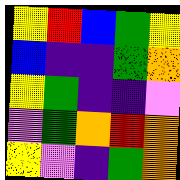[["yellow", "red", "blue", "green", "yellow"], ["blue", "indigo", "indigo", "green", "orange"], ["yellow", "green", "indigo", "indigo", "violet"], ["violet", "green", "orange", "red", "orange"], ["yellow", "violet", "indigo", "green", "orange"]]